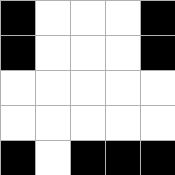[["black", "white", "white", "white", "black"], ["black", "white", "white", "white", "black"], ["white", "white", "white", "white", "white"], ["white", "white", "white", "white", "white"], ["black", "white", "black", "black", "black"]]